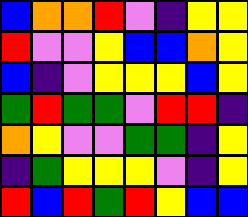[["blue", "orange", "orange", "red", "violet", "indigo", "yellow", "yellow"], ["red", "violet", "violet", "yellow", "blue", "blue", "orange", "yellow"], ["blue", "indigo", "violet", "yellow", "yellow", "yellow", "blue", "yellow"], ["green", "red", "green", "green", "violet", "red", "red", "indigo"], ["orange", "yellow", "violet", "violet", "green", "green", "indigo", "yellow"], ["indigo", "green", "yellow", "yellow", "yellow", "violet", "indigo", "yellow"], ["red", "blue", "red", "green", "red", "yellow", "blue", "blue"]]